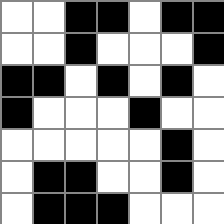[["white", "white", "black", "black", "white", "black", "black"], ["white", "white", "black", "white", "white", "white", "black"], ["black", "black", "white", "black", "white", "black", "white"], ["black", "white", "white", "white", "black", "white", "white"], ["white", "white", "white", "white", "white", "black", "white"], ["white", "black", "black", "white", "white", "black", "white"], ["white", "black", "black", "black", "white", "white", "white"]]